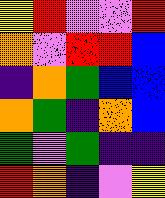[["yellow", "red", "violet", "violet", "red"], ["orange", "violet", "red", "red", "blue"], ["indigo", "orange", "green", "blue", "blue"], ["orange", "green", "indigo", "orange", "blue"], ["green", "violet", "green", "indigo", "indigo"], ["red", "orange", "indigo", "violet", "yellow"]]